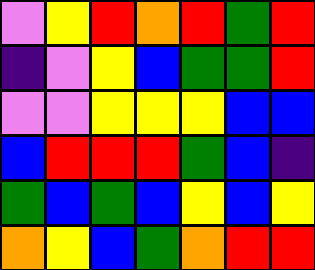[["violet", "yellow", "red", "orange", "red", "green", "red"], ["indigo", "violet", "yellow", "blue", "green", "green", "red"], ["violet", "violet", "yellow", "yellow", "yellow", "blue", "blue"], ["blue", "red", "red", "red", "green", "blue", "indigo"], ["green", "blue", "green", "blue", "yellow", "blue", "yellow"], ["orange", "yellow", "blue", "green", "orange", "red", "red"]]